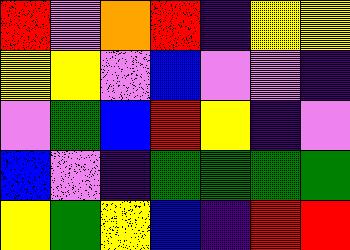[["red", "violet", "orange", "red", "indigo", "yellow", "yellow"], ["yellow", "yellow", "violet", "blue", "violet", "violet", "indigo"], ["violet", "green", "blue", "red", "yellow", "indigo", "violet"], ["blue", "violet", "indigo", "green", "green", "green", "green"], ["yellow", "green", "yellow", "blue", "indigo", "red", "red"]]